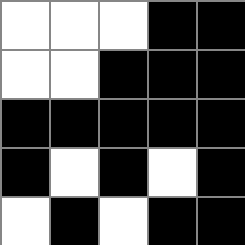[["white", "white", "white", "black", "black"], ["white", "white", "black", "black", "black"], ["black", "black", "black", "black", "black"], ["black", "white", "black", "white", "black"], ["white", "black", "white", "black", "black"]]